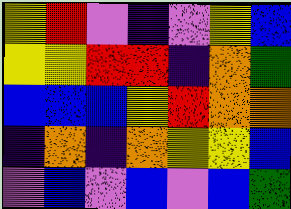[["yellow", "red", "violet", "indigo", "violet", "yellow", "blue"], ["yellow", "yellow", "red", "red", "indigo", "orange", "green"], ["blue", "blue", "blue", "yellow", "red", "orange", "orange"], ["indigo", "orange", "indigo", "orange", "yellow", "yellow", "blue"], ["violet", "blue", "violet", "blue", "violet", "blue", "green"]]